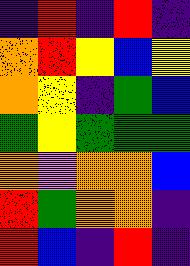[["indigo", "red", "indigo", "red", "indigo"], ["orange", "red", "yellow", "blue", "yellow"], ["orange", "yellow", "indigo", "green", "blue"], ["green", "yellow", "green", "green", "green"], ["orange", "violet", "orange", "orange", "blue"], ["red", "green", "orange", "orange", "indigo"], ["red", "blue", "indigo", "red", "indigo"]]